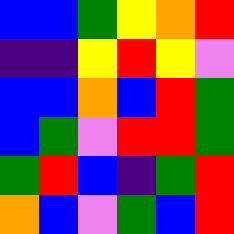[["blue", "blue", "green", "yellow", "orange", "red"], ["indigo", "indigo", "yellow", "red", "yellow", "violet"], ["blue", "blue", "orange", "blue", "red", "green"], ["blue", "green", "violet", "red", "red", "green"], ["green", "red", "blue", "indigo", "green", "red"], ["orange", "blue", "violet", "green", "blue", "red"]]